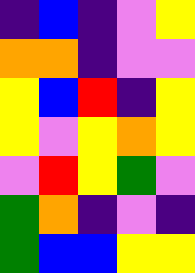[["indigo", "blue", "indigo", "violet", "yellow"], ["orange", "orange", "indigo", "violet", "violet"], ["yellow", "blue", "red", "indigo", "yellow"], ["yellow", "violet", "yellow", "orange", "yellow"], ["violet", "red", "yellow", "green", "violet"], ["green", "orange", "indigo", "violet", "indigo"], ["green", "blue", "blue", "yellow", "yellow"]]